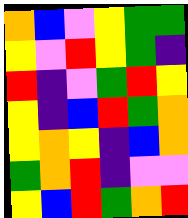[["orange", "blue", "violet", "yellow", "green", "green"], ["yellow", "violet", "red", "yellow", "green", "indigo"], ["red", "indigo", "violet", "green", "red", "yellow"], ["yellow", "indigo", "blue", "red", "green", "orange"], ["yellow", "orange", "yellow", "indigo", "blue", "orange"], ["green", "orange", "red", "indigo", "violet", "violet"], ["yellow", "blue", "red", "green", "orange", "red"]]